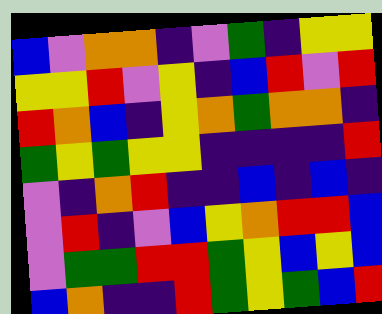[["blue", "violet", "orange", "orange", "indigo", "violet", "green", "indigo", "yellow", "yellow"], ["yellow", "yellow", "red", "violet", "yellow", "indigo", "blue", "red", "violet", "red"], ["red", "orange", "blue", "indigo", "yellow", "orange", "green", "orange", "orange", "indigo"], ["green", "yellow", "green", "yellow", "yellow", "indigo", "indigo", "indigo", "indigo", "red"], ["violet", "indigo", "orange", "red", "indigo", "indigo", "blue", "indigo", "blue", "indigo"], ["violet", "red", "indigo", "violet", "blue", "yellow", "orange", "red", "red", "blue"], ["violet", "green", "green", "red", "red", "green", "yellow", "blue", "yellow", "blue"], ["blue", "orange", "indigo", "indigo", "red", "green", "yellow", "green", "blue", "red"]]